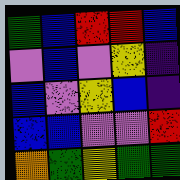[["green", "blue", "red", "red", "blue"], ["violet", "blue", "violet", "yellow", "indigo"], ["blue", "violet", "yellow", "blue", "indigo"], ["blue", "blue", "violet", "violet", "red"], ["orange", "green", "yellow", "green", "green"]]